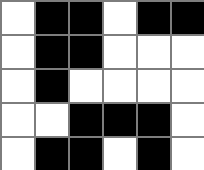[["white", "black", "black", "white", "black", "black"], ["white", "black", "black", "white", "white", "white"], ["white", "black", "white", "white", "white", "white"], ["white", "white", "black", "black", "black", "white"], ["white", "black", "black", "white", "black", "white"]]